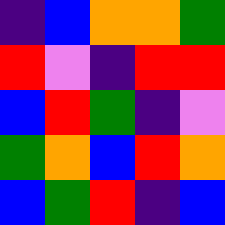[["indigo", "blue", "orange", "orange", "green"], ["red", "violet", "indigo", "red", "red"], ["blue", "red", "green", "indigo", "violet"], ["green", "orange", "blue", "red", "orange"], ["blue", "green", "red", "indigo", "blue"]]